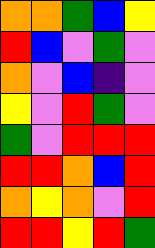[["orange", "orange", "green", "blue", "yellow"], ["red", "blue", "violet", "green", "violet"], ["orange", "violet", "blue", "indigo", "violet"], ["yellow", "violet", "red", "green", "violet"], ["green", "violet", "red", "red", "red"], ["red", "red", "orange", "blue", "red"], ["orange", "yellow", "orange", "violet", "red"], ["red", "red", "yellow", "red", "green"]]